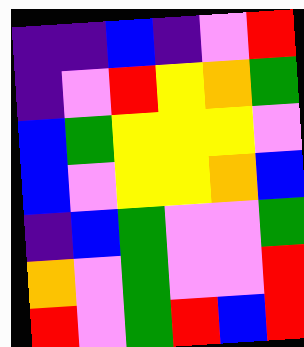[["indigo", "indigo", "blue", "indigo", "violet", "red"], ["indigo", "violet", "red", "yellow", "orange", "green"], ["blue", "green", "yellow", "yellow", "yellow", "violet"], ["blue", "violet", "yellow", "yellow", "orange", "blue"], ["indigo", "blue", "green", "violet", "violet", "green"], ["orange", "violet", "green", "violet", "violet", "red"], ["red", "violet", "green", "red", "blue", "red"]]